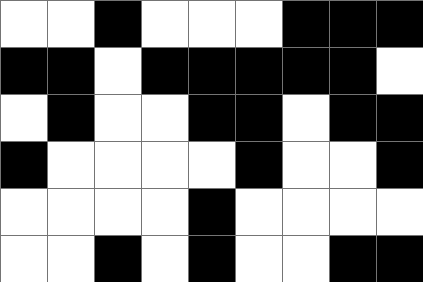[["white", "white", "black", "white", "white", "white", "black", "black", "black"], ["black", "black", "white", "black", "black", "black", "black", "black", "white"], ["white", "black", "white", "white", "black", "black", "white", "black", "black"], ["black", "white", "white", "white", "white", "black", "white", "white", "black"], ["white", "white", "white", "white", "black", "white", "white", "white", "white"], ["white", "white", "black", "white", "black", "white", "white", "black", "black"]]